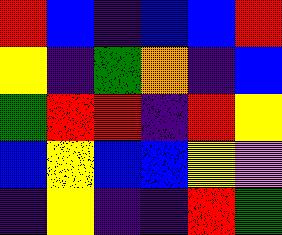[["red", "blue", "indigo", "blue", "blue", "red"], ["yellow", "indigo", "green", "orange", "indigo", "blue"], ["green", "red", "red", "indigo", "red", "yellow"], ["blue", "yellow", "blue", "blue", "yellow", "violet"], ["indigo", "yellow", "indigo", "indigo", "red", "green"]]